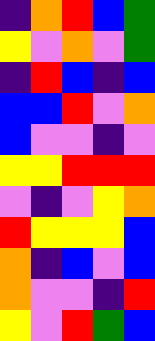[["indigo", "orange", "red", "blue", "green"], ["yellow", "violet", "orange", "violet", "green"], ["indigo", "red", "blue", "indigo", "blue"], ["blue", "blue", "red", "violet", "orange"], ["blue", "violet", "violet", "indigo", "violet"], ["yellow", "yellow", "red", "red", "red"], ["violet", "indigo", "violet", "yellow", "orange"], ["red", "yellow", "yellow", "yellow", "blue"], ["orange", "indigo", "blue", "violet", "blue"], ["orange", "violet", "violet", "indigo", "red"], ["yellow", "violet", "red", "green", "blue"]]